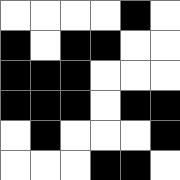[["white", "white", "white", "white", "black", "white"], ["black", "white", "black", "black", "white", "white"], ["black", "black", "black", "white", "white", "white"], ["black", "black", "black", "white", "black", "black"], ["white", "black", "white", "white", "white", "black"], ["white", "white", "white", "black", "black", "white"]]